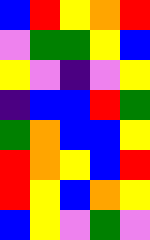[["blue", "red", "yellow", "orange", "red"], ["violet", "green", "green", "yellow", "blue"], ["yellow", "violet", "indigo", "violet", "yellow"], ["indigo", "blue", "blue", "red", "green"], ["green", "orange", "blue", "blue", "yellow"], ["red", "orange", "yellow", "blue", "red"], ["red", "yellow", "blue", "orange", "yellow"], ["blue", "yellow", "violet", "green", "violet"]]